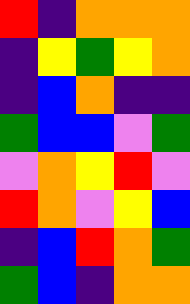[["red", "indigo", "orange", "orange", "orange"], ["indigo", "yellow", "green", "yellow", "orange"], ["indigo", "blue", "orange", "indigo", "indigo"], ["green", "blue", "blue", "violet", "green"], ["violet", "orange", "yellow", "red", "violet"], ["red", "orange", "violet", "yellow", "blue"], ["indigo", "blue", "red", "orange", "green"], ["green", "blue", "indigo", "orange", "orange"]]